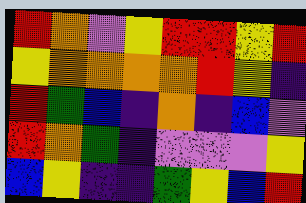[["red", "orange", "violet", "yellow", "red", "red", "yellow", "red"], ["yellow", "orange", "orange", "orange", "orange", "red", "yellow", "indigo"], ["red", "green", "blue", "indigo", "orange", "indigo", "blue", "violet"], ["red", "orange", "green", "indigo", "violet", "violet", "violet", "yellow"], ["blue", "yellow", "indigo", "indigo", "green", "yellow", "blue", "red"]]